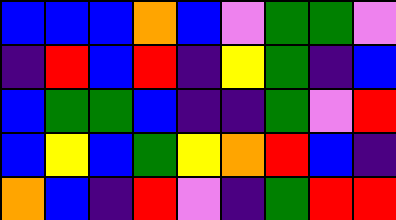[["blue", "blue", "blue", "orange", "blue", "violet", "green", "green", "violet"], ["indigo", "red", "blue", "red", "indigo", "yellow", "green", "indigo", "blue"], ["blue", "green", "green", "blue", "indigo", "indigo", "green", "violet", "red"], ["blue", "yellow", "blue", "green", "yellow", "orange", "red", "blue", "indigo"], ["orange", "blue", "indigo", "red", "violet", "indigo", "green", "red", "red"]]